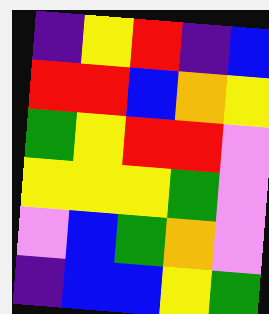[["indigo", "yellow", "red", "indigo", "blue"], ["red", "red", "blue", "orange", "yellow"], ["green", "yellow", "red", "red", "violet"], ["yellow", "yellow", "yellow", "green", "violet"], ["violet", "blue", "green", "orange", "violet"], ["indigo", "blue", "blue", "yellow", "green"]]